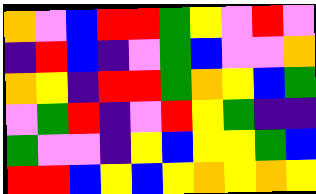[["orange", "violet", "blue", "red", "red", "green", "yellow", "violet", "red", "violet"], ["indigo", "red", "blue", "indigo", "violet", "green", "blue", "violet", "violet", "orange"], ["orange", "yellow", "indigo", "red", "red", "green", "orange", "yellow", "blue", "green"], ["violet", "green", "red", "indigo", "violet", "red", "yellow", "green", "indigo", "indigo"], ["green", "violet", "violet", "indigo", "yellow", "blue", "yellow", "yellow", "green", "blue"], ["red", "red", "blue", "yellow", "blue", "yellow", "orange", "yellow", "orange", "yellow"]]